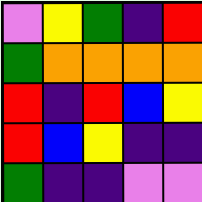[["violet", "yellow", "green", "indigo", "red"], ["green", "orange", "orange", "orange", "orange"], ["red", "indigo", "red", "blue", "yellow"], ["red", "blue", "yellow", "indigo", "indigo"], ["green", "indigo", "indigo", "violet", "violet"]]